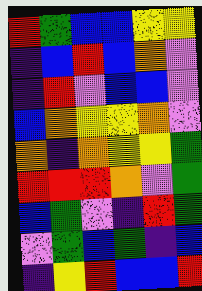[["red", "green", "blue", "blue", "yellow", "yellow"], ["indigo", "blue", "red", "blue", "orange", "violet"], ["indigo", "red", "violet", "blue", "blue", "violet"], ["blue", "orange", "yellow", "yellow", "orange", "violet"], ["orange", "indigo", "orange", "yellow", "yellow", "green"], ["red", "red", "red", "orange", "violet", "green"], ["blue", "green", "violet", "indigo", "red", "green"], ["violet", "green", "blue", "green", "indigo", "blue"], ["indigo", "yellow", "red", "blue", "blue", "red"]]